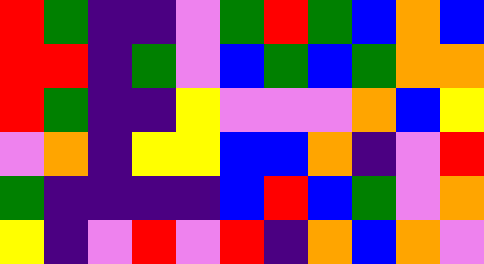[["red", "green", "indigo", "indigo", "violet", "green", "red", "green", "blue", "orange", "blue"], ["red", "red", "indigo", "green", "violet", "blue", "green", "blue", "green", "orange", "orange"], ["red", "green", "indigo", "indigo", "yellow", "violet", "violet", "violet", "orange", "blue", "yellow"], ["violet", "orange", "indigo", "yellow", "yellow", "blue", "blue", "orange", "indigo", "violet", "red"], ["green", "indigo", "indigo", "indigo", "indigo", "blue", "red", "blue", "green", "violet", "orange"], ["yellow", "indigo", "violet", "red", "violet", "red", "indigo", "orange", "blue", "orange", "violet"]]